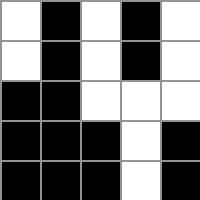[["white", "black", "white", "black", "white"], ["white", "black", "white", "black", "white"], ["black", "black", "white", "white", "white"], ["black", "black", "black", "white", "black"], ["black", "black", "black", "white", "black"]]